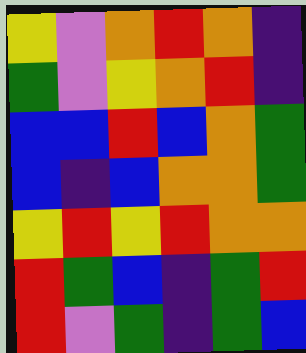[["yellow", "violet", "orange", "red", "orange", "indigo"], ["green", "violet", "yellow", "orange", "red", "indigo"], ["blue", "blue", "red", "blue", "orange", "green"], ["blue", "indigo", "blue", "orange", "orange", "green"], ["yellow", "red", "yellow", "red", "orange", "orange"], ["red", "green", "blue", "indigo", "green", "red"], ["red", "violet", "green", "indigo", "green", "blue"]]